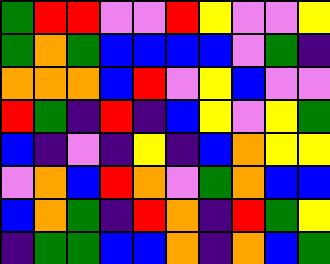[["green", "red", "red", "violet", "violet", "red", "yellow", "violet", "violet", "yellow"], ["green", "orange", "green", "blue", "blue", "blue", "blue", "violet", "green", "indigo"], ["orange", "orange", "orange", "blue", "red", "violet", "yellow", "blue", "violet", "violet"], ["red", "green", "indigo", "red", "indigo", "blue", "yellow", "violet", "yellow", "green"], ["blue", "indigo", "violet", "indigo", "yellow", "indigo", "blue", "orange", "yellow", "yellow"], ["violet", "orange", "blue", "red", "orange", "violet", "green", "orange", "blue", "blue"], ["blue", "orange", "green", "indigo", "red", "orange", "indigo", "red", "green", "yellow"], ["indigo", "green", "green", "blue", "blue", "orange", "indigo", "orange", "blue", "green"]]